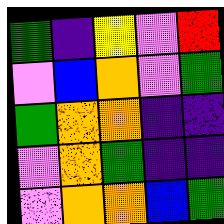[["green", "indigo", "yellow", "violet", "red"], ["violet", "blue", "orange", "violet", "green"], ["green", "orange", "orange", "indigo", "indigo"], ["violet", "orange", "green", "indigo", "indigo"], ["violet", "orange", "orange", "blue", "green"]]